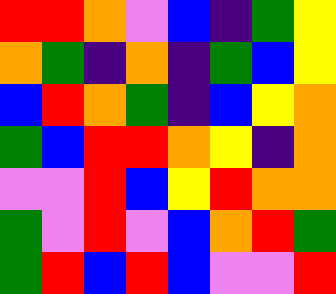[["red", "red", "orange", "violet", "blue", "indigo", "green", "yellow"], ["orange", "green", "indigo", "orange", "indigo", "green", "blue", "yellow"], ["blue", "red", "orange", "green", "indigo", "blue", "yellow", "orange"], ["green", "blue", "red", "red", "orange", "yellow", "indigo", "orange"], ["violet", "violet", "red", "blue", "yellow", "red", "orange", "orange"], ["green", "violet", "red", "violet", "blue", "orange", "red", "green"], ["green", "red", "blue", "red", "blue", "violet", "violet", "red"]]